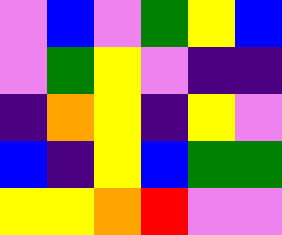[["violet", "blue", "violet", "green", "yellow", "blue"], ["violet", "green", "yellow", "violet", "indigo", "indigo"], ["indigo", "orange", "yellow", "indigo", "yellow", "violet"], ["blue", "indigo", "yellow", "blue", "green", "green"], ["yellow", "yellow", "orange", "red", "violet", "violet"]]